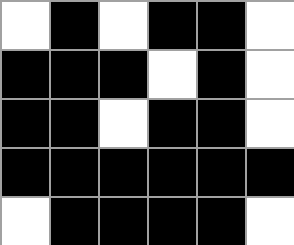[["white", "black", "white", "black", "black", "white"], ["black", "black", "black", "white", "black", "white"], ["black", "black", "white", "black", "black", "white"], ["black", "black", "black", "black", "black", "black"], ["white", "black", "black", "black", "black", "white"]]